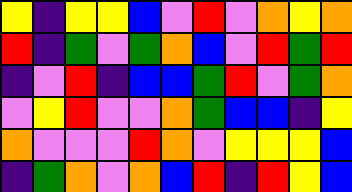[["yellow", "indigo", "yellow", "yellow", "blue", "violet", "red", "violet", "orange", "yellow", "orange"], ["red", "indigo", "green", "violet", "green", "orange", "blue", "violet", "red", "green", "red"], ["indigo", "violet", "red", "indigo", "blue", "blue", "green", "red", "violet", "green", "orange"], ["violet", "yellow", "red", "violet", "violet", "orange", "green", "blue", "blue", "indigo", "yellow"], ["orange", "violet", "violet", "violet", "red", "orange", "violet", "yellow", "yellow", "yellow", "blue"], ["indigo", "green", "orange", "violet", "orange", "blue", "red", "indigo", "red", "yellow", "blue"]]